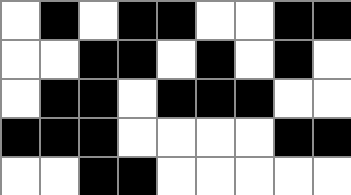[["white", "black", "white", "black", "black", "white", "white", "black", "black"], ["white", "white", "black", "black", "white", "black", "white", "black", "white"], ["white", "black", "black", "white", "black", "black", "black", "white", "white"], ["black", "black", "black", "white", "white", "white", "white", "black", "black"], ["white", "white", "black", "black", "white", "white", "white", "white", "white"]]